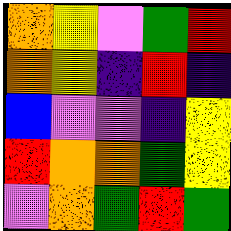[["orange", "yellow", "violet", "green", "red"], ["orange", "yellow", "indigo", "red", "indigo"], ["blue", "violet", "violet", "indigo", "yellow"], ["red", "orange", "orange", "green", "yellow"], ["violet", "orange", "green", "red", "green"]]